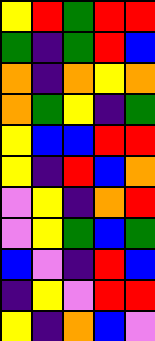[["yellow", "red", "green", "red", "red"], ["green", "indigo", "green", "red", "blue"], ["orange", "indigo", "orange", "yellow", "orange"], ["orange", "green", "yellow", "indigo", "green"], ["yellow", "blue", "blue", "red", "red"], ["yellow", "indigo", "red", "blue", "orange"], ["violet", "yellow", "indigo", "orange", "red"], ["violet", "yellow", "green", "blue", "green"], ["blue", "violet", "indigo", "red", "blue"], ["indigo", "yellow", "violet", "red", "red"], ["yellow", "indigo", "orange", "blue", "violet"]]